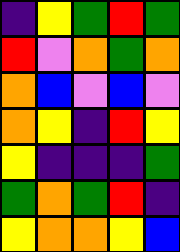[["indigo", "yellow", "green", "red", "green"], ["red", "violet", "orange", "green", "orange"], ["orange", "blue", "violet", "blue", "violet"], ["orange", "yellow", "indigo", "red", "yellow"], ["yellow", "indigo", "indigo", "indigo", "green"], ["green", "orange", "green", "red", "indigo"], ["yellow", "orange", "orange", "yellow", "blue"]]